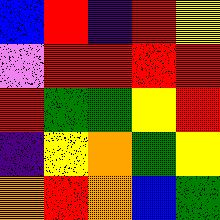[["blue", "red", "indigo", "red", "yellow"], ["violet", "red", "red", "red", "red"], ["red", "green", "green", "yellow", "red"], ["indigo", "yellow", "orange", "green", "yellow"], ["orange", "red", "orange", "blue", "green"]]